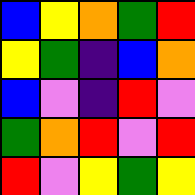[["blue", "yellow", "orange", "green", "red"], ["yellow", "green", "indigo", "blue", "orange"], ["blue", "violet", "indigo", "red", "violet"], ["green", "orange", "red", "violet", "red"], ["red", "violet", "yellow", "green", "yellow"]]